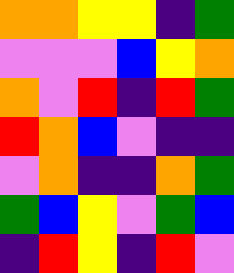[["orange", "orange", "yellow", "yellow", "indigo", "green"], ["violet", "violet", "violet", "blue", "yellow", "orange"], ["orange", "violet", "red", "indigo", "red", "green"], ["red", "orange", "blue", "violet", "indigo", "indigo"], ["violet", "orange", "indigo", "indigo", "orange", "green"], ["green", "blue", "yellow", "violet", "green", "blue"], ["indigo", "red", "yellow", "indigo", "red", "violet"]]